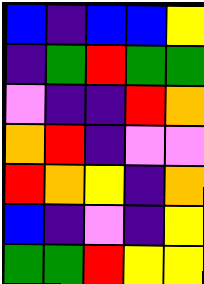[["blue", "indigo", "blue", "blue", "yellow"], ["indigo", "green", "red", "green", "green"], ["violet", "indigo", "indigo", "red", "orange"], ["orange", "red", "indigo", "violet", "violet"], ["red", "orange", "yellow", "indigo", "orange"], ["blue", "indigo", "violet", "indigo", "yellow"], ["green", "green", "red", "yellow", "yellow"]]